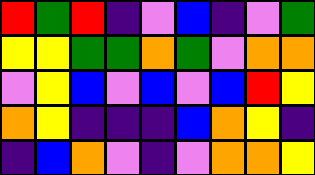[["red", "green", "red", "indigo", "violet", "blue", "indigo", "violet", "green"], ["yellow", "yellow", "green", "green", "orange", "green", "violet", "orange", "orange"], ["violet", "yellow", "blue", "violet", "blue", "violet", "blue", "red", "yellow"], ["orange", "yellow", "indigo", "indigo", "indigo", "blue", "orange", "yellow", "indigo"], ["indigo", "blue", "orange", "violet", "indigo", "violet", "orange", "orange", "yellow"]]